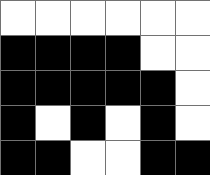[["white", "white", "white", "white", "white", "white"], ["black", "black", "black", "black", "white", "white"], ["black", "black", "black", "black", "black", "white"], ["black", "white", "black", "white", "black", "white"], ["black", "black", "white", "white", "black", "black"]]